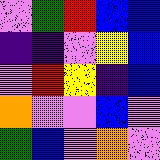[["violet", "green", "red", "blue", "blue"], ["indigo", "indigo", "violet", "yellow", "blue"], ["violet", "red", "yellow", "indigo", "blue"], ["orange", "violet", "violet", "blue", "violet"], ["green", "blue", "violet", "orange", "violet"]]